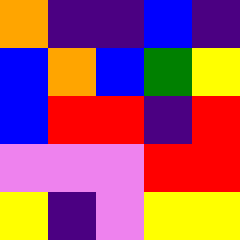[["orange", "indigo", "indigo", "blue", "indigo"], ["blue", "orange", "blue", "green", "yellow"], ["blue", "red", "red", "indigo", "red"], ["violet", "violet", "violet", "red", "red"], ["yellow", "indigo", "violet", "yellow", "yellow"]]